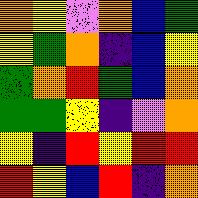[["orange", "yellow", "violet", "orange", "blue", "green"], ["yellow", "green", "orange", "indigo", "blue", "yellow"], ["green", "orange", "red", "green", "blue", "orange"], ["green", "green", "yellow", "indigo", "violet", "orange"], ["yellow", "indigo", "red", "yellow", "red", "red"], ["red", "yellow", "blue", "red", "indigo", "orange"]]